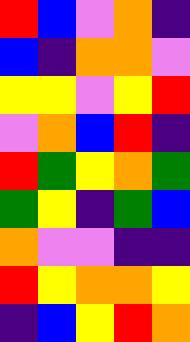[["red", "blue", "violet", "orange", "indigo"], ["blue", "indigo", "orange", "orange", "violet"], ["yellow", "yellow", "violet", "yellow", "red"], ["violet", "orange", "blue", "red", "indigo"], ["red", "green", "yellow", "orange", "green"], ["green", "yellow", "indigo", "green", "blue"], ["orange", "violet", "violet", "indigo", "indigo"], ["red", "yellow", "orange", "orange", "yellow"], ["indigo", "blue", "yellow", "red", "orange"]]